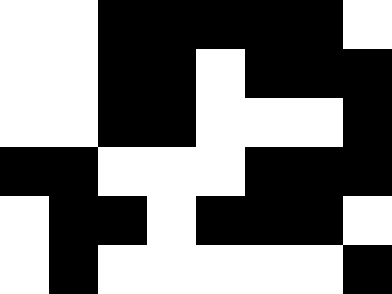[["white", "white", "black", "black", "black", "black", "black", "white"], ["white", "white", "black", "black", "white", "black", "black", "black"], ["white", "white", "black", "black", "white", "white", "white", "black"], ["black", "black", "white", "white", "white", "black", "black", "black"], ["white", "black", "black", "white", "black", "black", "black", "white"], ["white", "black", "white", "white", "white", "white", "white", "black"]]